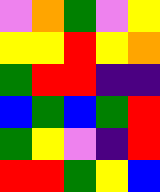[["violet", "orange", "green", "violet", "yellow"], ["yellow", "yellow", "red", "yellow", "orange"], ["green", "red", "red", "indigo", "indigo"], ["blue", "green", "blue", "green", "red"], ["green", "yellow", "violet", "indigo", "red"], ["red", "red", "green", "yellow", "blue"]]